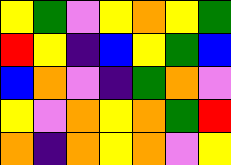[["yellow", "green", "violet", "yellow", "orange", "yellow", "green"], ["red", "yellow", "indigo", "blue", "yellow", "green", "blue"], ["blue", "orange", "violet", "indigo", "green", "orange", "violet"], ["yellow", "violet", "orange", "yellow", "orange", "green", "red"], ["orange", "indigo", "orange", "yellow", "orange", "violet", "yellow"]]